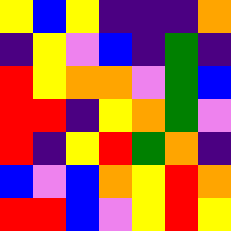[["yellow", "blue", "yellow", "indigo", "indigo", "indigo", "orange"], ["indigo", "yellow", "violet", "blue", "indigo", "green", "indigo"], ["red", "yellow", "orange", "orange", "violet", "green", "blue"], ["red", "red", "indigo", "yellow", "orange", "green", "violet"], ["red", "indigo", "yellow", "red", "green", "orange", "indigo"], ["blue", "violet", "blue", "orange", "yellow", "red", "orange"], ["red", "red", "blue", "violet", "yellow", "red", "yellow"]]